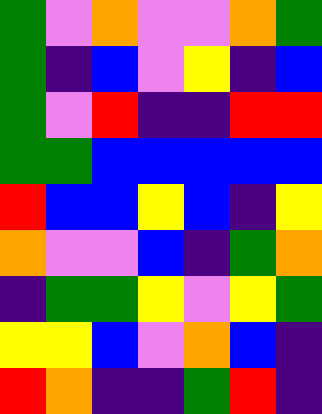[["green", "violet", "orange", "violet", "violet", "orange", "green"], ["green", "indigo", "blue", "violet", "yellow", "indigo", "blue"], ["green", "violet", "red", "indigo", "indigo", "red", "red"], ["green", "green", "blue", "blue", "blue", "blue", "blue"], ["red", "blue", "blue", "yellow", "blue", "indigo", "yellow"], ["orange", "violet", "violet", "blue", "indigo", "green", "orange"], ["indigo", "green", "green", "yellow", "violet", "yellow", "green"], ["yellow", "yellow", "blue", "violet", "orange", "blue", "indigo"], ["red", "orange", "indigo", "indigo", "green", "red", "indigo"]]